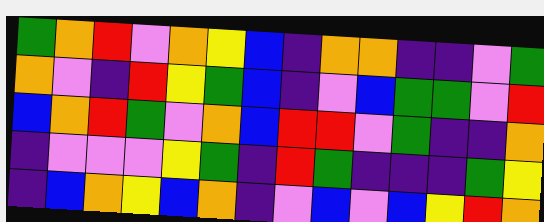[["green", "orange", "red", "violet", "orange", "yellow", "blue", "indigo", "orange", "orange", "indigo", "indigo", "violet", "green"], ["orange", "violet", "indigo", "red", "yellow", "green", "blue", "indigo", "violet", "blue", "green", "green", "violet", "red"], ["blue", "orange", "red", "green", "violet", "orange", "blue", "red", "red", "violet", "green", "indigo", "indigo", "orange"], ["indigo", "violet", "violet", "violet", "yellow", "green", "indigo", "red", "green", "indigo", "indigo", "indigo", "green", "yellow"], ["indigo", "blue", "orange", "yellow", "blue", "orange", "indigo", "violet", "blue", "violet", "blue", "yellow", "red", "orange"]]